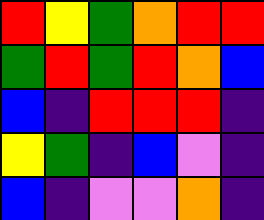[["red", "yellow", "green", "orange", "red", "red"], ["green", "red", "green", "red", "orange", "blue"], ["blue", "indigo", "red", "red", "red", "indigo"], ["yellow", "green", "indigo", "blue", "violet", "indigo"], ["blue", "indigo", "violet", "violet", "orange", "indigo"]]